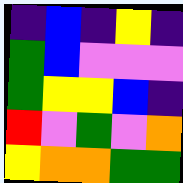[["indigo", "blue", "indigo", "yellow", "indigo"], ["green", "blue", "violet", "violet", "violet"], ["green", "yellow", "yellow", "blue", "indigo"], ["red", "violet", "green", "violet", "orange"], ["yellow", "orange", "orange", "green", "green"]]